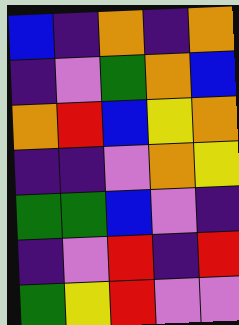[["blue", "indigo", "orange", "indigo", "orange"], ["indigo", "violet", "green", "orange", "blue"], ["orange", "red", "blue", "yellow", "orange"], ["indigo", "indigo", "violet", "orange", "yellow"], ["green", "green", "blue", "violet", "indigo"], ["indigo", "violet", "red", "indigo", "red"], ["green", "yellow", "red", "violet", "violet"]]